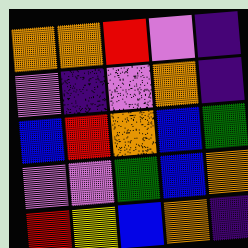[["orange", "orange", "red", "violet", "indigo"], ["violet", "indigo", "violet", "orange", "indigo"], ["blue", "red", "orange", "blue", "green"], ["violet", "violet", "green", "blue", "orange"], ["red", "yellow", "blue", "orange", "indigo"]]